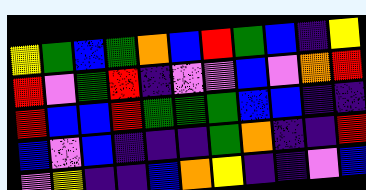[["yellow", "green", "blue", "green", "orange", "blue", "red", "green", "blue", "indigo", "yellow"], ["red", "violet", "green", "red", "indigo", "violet", "violet", "blue", "violet", "orange", "red"], ["red", "blue", "blue", "red", "green", "green", "green", "blue", "blue", "indigo", "indigo"], ["blue", "violet", "blue", "indigo", "indigo", "indigo", "green", "orange", "indigo", "indigo", "red"], ["violet", "yellow", "indigo", "indigo", "blue", "orange", "yellow", "indigo", "indigo", "violet", "blue"]]